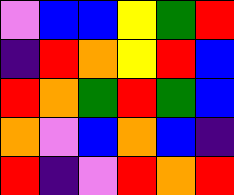[["violet", "blue", "blue", "yellow", "green", "red"], ["indigo", "red", "orange", "yellow", "red", "blue"], ["red", "orange", "green", "red", "green", "blue"], ["orange", "violet", "blue", "orange", "blue", "indigo"], ["red", "indigo", "violet", "red", "orange", "red"]]